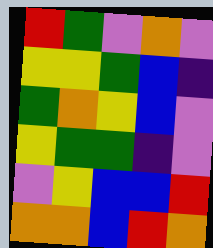[["red", "green", "violet", "orange", "violet"], ["yellow", "yellow", "green", "blue", "indigo"], ["green", "orange", "yellow", "blue", "violet"], ["yellow", "green", "green", "indigo", "violet"], ["violet", "yellow", "blue", "blue", "red"], ["orange", "orange", "blue", "red", "orange"]]